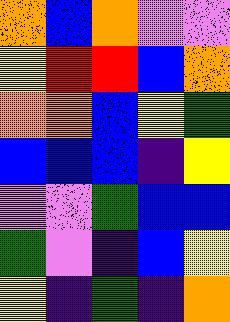[["orange", "blue", "orange", "violet", "violet"], ["yellow", "red", "red", "blue", "orange"], ["orange", "orange", "blue", "yellow", "green"], ["blue", "blue", "blue", "indigo", "yellow"], ["violet", "violet", "green", "blue", "blue"], ["green", "violet", "indigo", "blue", "yellow"], ["yellow", "indigo", "green", "indigo", "orange"]]